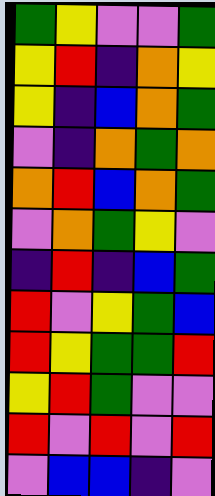[["green", "yellow", "violet", "violet", "green"], ["yellow", "red", "indigo", "orange", "yellow"], ["yellow", "indigo", "blue", "orange", "green"], ["violet", "indigo", "orange", "green", "orange"], ["orange", "red", "blue", "orange", "green"], ["violet", "orange", "green", "yellow", "violet"], ["indigo", "red", "indigo", "blue", "green"], ["red", "violet", "yellow", "green", "blue"], ["red", "yellow", "green", "green", "red"], ["yellow", "red", "green", "violet", "violet"], ["red", "violet", "red", "violet", "red"], ["violet", "blue", "blue", "indigo", "violet"]]